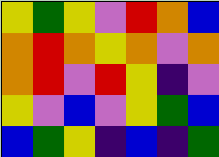[["yellow", "green", "yellow", "violet", "red", "orange", "blue"], ["orange", "red", "orange", "yellow", "orange", "violet", "orange"], ["orange", "red", "violet", "red", "yellow", "indigo", "violet"], ["yellow", "violet", "blue", "violet", "yellow", "green", "blue"], ["blue", "green", "yellow", "indigo", "blue", "indigo", "green"]]